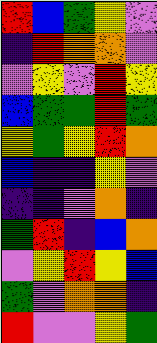[["red", "blue", "green", "yellow", "violet"], ["indigo", "red", "orange", "orange", "violet"], ["violet", "yellow", "violet", "red", "yellow"], ["blue", "green", "green", "red", "green"], ["yellow", "green", "yellow", "red", "orange"], ["blue", "indigo", "indigo", "yellow", "violet"], ["indigo", "indigo", "violet", "orange", "indigo"], ["green", "red", "indigo", "blue", "orange"], ["violet", "yellow", "red", "yellow", "blue"], ["green", "violet", "orange", "orange", "indigo"], ["red", "violet", "violet", "yellow", "green"]]